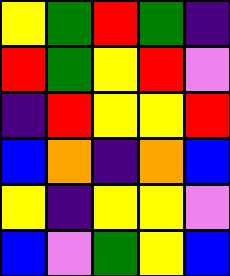[["yellow", "green", "red", "green", "indigo"], ["red", "green", "yellow", "red", "violet"], ["indigo", "red", "yellow", "yellow", "red"], ["blue", "orange", "indigo", "orange", "blue"], ["yellow", "indigo", "yellow", "yellow", "violet"], ["blue", "violet", "green", "yellow", "blue"]]